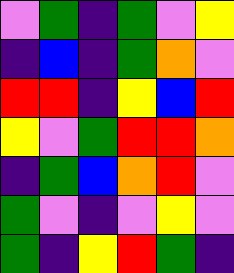[["violet", "green", "indigo", "green", "violet", "yellow"], ["indigo", "blue", "indigo", "green", "orange", "violet"], ["red", "red", "indigo", "yellow", "blue", "red"], ["yellow", "violet", "green", "red", "red", "orange"], ["indigo", "green", "blue", "orange", "red", "violet"], ["green", "violet", "indigo", "violet", "yellow", "violet"], ["green", "indigo", "yellow", "red", "green", "indigo"]]